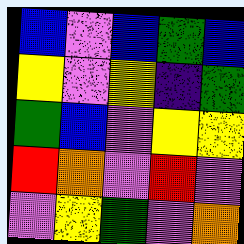[["blue", "violet", "blue", "green", "blue"], ["yellow", "violet", "yellow", "indigo", "green"], ["green", "blue", "violet", "yellow", "yellow"], ["red", "orange", "violet", "red", "violet"], ["violet", "yellow", "green", "violet", "orange"]]